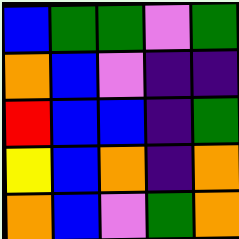[["blue", "green", "green", "violet", "green"], ["orange", "blue", "violet", "indigo", "indigo"], ["red", "blue", "blue", "indigo", "green"], ["yellow", "blue", "orange", "indigo", "orange"], ["orange", "blue", "violet", "green", "orange"]]